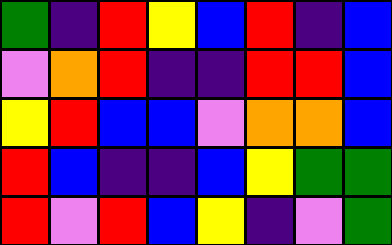[["green", "indigo", "red", "yellow", "blue", "red", "indigo", "blue"], ["violet", "orange", "red", "indigo", "indigo", "red", "red", "blue"], ["yellow", "red", "blue", "blue", "violet", "orange", "orange", "blue"], ["red", "blue", "indigo", "indigo", "blue", "yellow", "green", "green"], ["red", "violet", "red", "blue", "yellow", "indigo", "violet", "green"]]